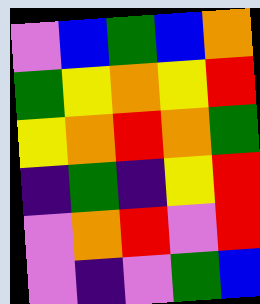[["violet", "blue", "green", "blue", "orange"], ["green", "yellow", "orange", "yellow", "red"], ["yellow", "orange", "red", "orange", "green"], ["indigo", "green", "indigo", "yellow", "red"], ["violet", "orange", "red", "violet", "red"], ["violet", "indigo", "violet", "green", "blue"]]